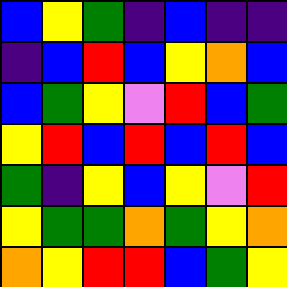[["blue", "yellow", "green", "indigo", "blue", "indigo", "indigo"], ["indigo", "blue", "red", "blue", "yellow", "orange", "blue"], ["blue", "green", "yellow", "violet", "red", "blue", "green"], ["yellow", "red", "blue", "red", "blue", "red", "blue"], ["green", "indigo", "yellow", "blue", "yellow", "violet", "red"], ["yellow", "green", "green", "orange", "green", "yellow", "orange"], ["orange", "yellow", "red", "red", "blue", "green", "yellow"]]